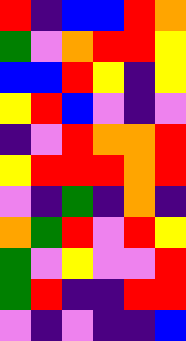[["red", "indigo", "blue", "blue", "red", "orange"], ["green", "violet", "orange", "red", "red", "yellow"], ["blue", "blue", "red", "yellow", "indigo", "yellow"], ["yellow", "red", "blue", "violet", "indigo", "violet"], ["indigo", "violet", "red", "orange", "orange", "red"], ["yellow", "red", "red", "red", "orange", "red"], ["violet", "indigo", "green", "indigo", "orange", "indigo"], ["orange", "green", "red", "violet", "red", "yellow"], ["green", "violet", "yellow", "violet", "violet", "red"], ["green", "red", "indigo", "indigo", "red", "red"], ["violet", "indigo", "violet", "indigo", "indigo", "blue"]]